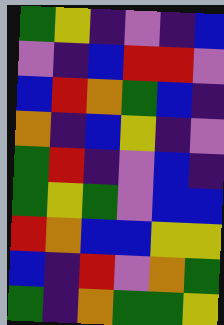[["green", "yellow", "indigo", "violet", "indigo", "blue"], ["violet", "indigo", "blue", "red", "red", "violet"], ["blue", "red", "orange", "green", "blue", "indigo"], ["orange", "indigo", "blue", "yellow", "indigo", "violet"], ["green", "red", "indigo", "violet", "blue", "indigo"], ["green", "yellow", "green", "violet", "blue", "blue"], ["red", "orange", "blue", "blue", "yellow", "yellow"], ["blue", "indigo", "red", "violet", "orange", "green"], ["green", "indigo", "orange", "green", "green", "yellow"]]